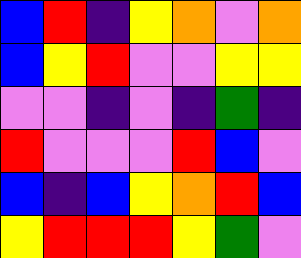[["blue", "red", "indigo", "yellow", "orange", "violet", "orange"], ["blue", "yellow", "red", "violet", "violet", "yellow", "yellow"], ["violet", "violet", "indigo", "violet", "indigo", "green", "indigo"], ["red", "violet", "violet", "violet", "red", "blue", "violet"], ["blue", "indigo", "blue", "yellow", "orange", "red", "blue"], ["yellow", "red", "red", "red", "yellow", "green", "violet"]]